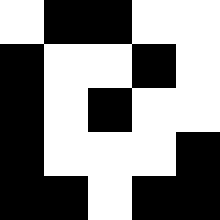[["white", "black", "black", "white", "white"], ["black", "white", "white", "black", "white"], ["black", "white", "black", "white", "white"], ["black", "white", "white", "white", "black"], ["black", "black", "white", "black", "black"]]